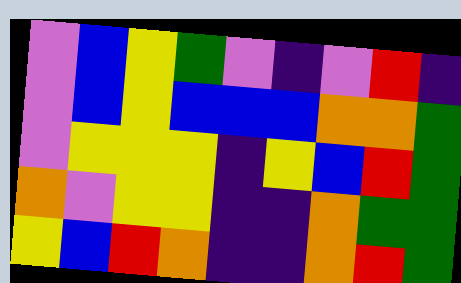[["violet", "blue", "yellow", "green", "violet", "indigo", "violet", "red", "indigo"], ["violet", "blue", "yellow", "blue", "blue", "blue", "orange", "orange", "green"], ["violet", "yellow", "yellow", "yellow", "indigo", "yellow", "blue", "red", "green"], ["orange", "violet", "yellow", "yellow", "indigo", "indigo", "orange", "green", "green"], ["yellow", "blue", "red", "orange", "indigo", "indigo", "orange", "red", "green"]]